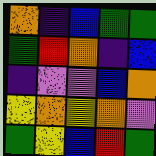[["orange", "indigo", "blue", "green", "green"], ["green", "red", "orange", "indigo", "blue"], ["indigo", "violet", "violet", "blue", "orange"], ["yellow", "orange", "yellow", "orange", "violet"], ["green", "yellow", "blue", "red", "green"]]